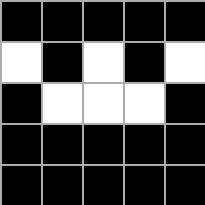[["black", "black", "black", "black", "black"], ["white", "black", "white", "black", "white"], ["black", "white", "white", "white", "black"], ["black", "black", "black", "black", "black"], ["black", "black", "black", "black", "black"]]